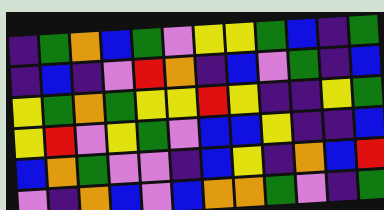[["indigo", "green", "orange", "blue", "green", "violet", "yellow", "yellow", "green", "blue", "indigo", "green"], ["indigo", "blue", "indigo", "violet", "red", "orange", "indigo", "blue", "violet", "green", "indigo", "blue"], ["yellow", "green", "orange", "green", "yellow", "yellow", "red", "yellow", "indigo", "indigo", "yellow", "green"], ["yellow", "red", "violet", "yellow", "green", "violet", "blue", "blue", "yellow", "indigo", "indigo", "blue"], ["blue", "orange", "green", "violet", "violet", "indigo", "blue", "yellow", "indigo", "orange", "blue", "red"], ["violet", "indigo", "orange", "blue", "violet", "blue", "orange", "orange", "green", "violet", "indigo", "green"]]